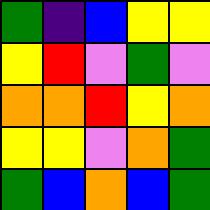[["green", "indigo", "blue", "yellow", "yellow"], ["yellow", "red", "violet", "green", "violet"], ["orange", "orange", "red", "yellow", "orange"], ["yellow", "yellow", "violet", "orange", "green"], ["green", "blue", "orange", "blue", "green"]]